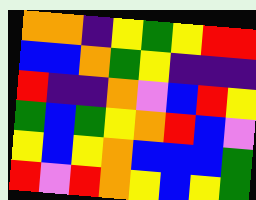[["orange", "orange", "indigo", "yellow", "green", "yellow", "red", "red"], ["blue", "blue", "orange", "green", "yellow", "indigo", "indigo", "indigo"], ["red", "indigo", "indigo", "orange", "violet", "blue", "red", "yellow"], ["green", "blue", "green", "yellow", "orange", "red", "blue", "violet"], ["yellow", "blue", "yellow", "orange", "blue", "blue", "blue", "green"], ["red", "violet", "red", "orange", "yellow", "blue", "yellow", "green"]]